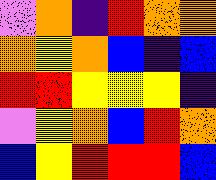[["violet", "orange", "indigo", "red", "orange", "orange"], ["orange", "yellow", "orange", "blue", "indigo", "blue"], ["red", "red", "yellow", "yellow", "yellow", "indigo"], ["violet", "yellow", "orange", "blue", "red", "orange"], ["blue", "yellow", "red", "red", "red", "blue"]]